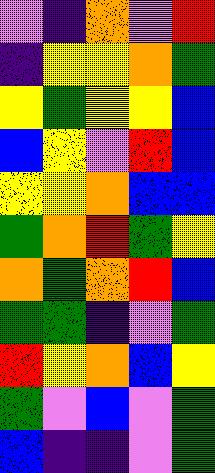[["violet", "indigo", "orange", "violet", "red"], ["indigo", "yellow", "yellow", "orange", "green"], ["yellow", "green", "yellow", "yellow", "blue"], ["blue", "yellow", "violet", "red", "blue"], ["yellow", "yellow", "orange", "blue", "blue"], ["green", "orange", "red", "green", "yellow"], ["orange", "green", "orange", "red", "blue"], ["green", "green", "indigo", "violet", "green"], ["red", "yellow", "orange", "blue", "yellow"], ["green", "violet", "blue", "violet", "green"], ["blue", "indigo", "indigo", "violet", "green"]]